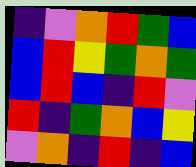[["indigo", "violet", "orange", "red", "green", "blue"], ["blue", "red", "yellow", "green", "orange", "green"], ["blue", "red", "blue", "indigo", "red", "violet"], ["red", "indigo", "green", "orange", "blue", "yellow"], ["violet", "orange", "indigo", "red", "indigo", "blue"]]